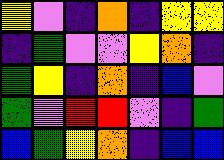[["yellow", "violet", "indigo", "orange", "indigo", "yellow", "yellow"], ["indigo", "green", "violet", "violet", "yellow", "orange", "indigo"], ["green", "yellow", "indigo", "orange", "indigo", "blue", "violet"], ["green", "violet", "red", "red", "violet", "indigo", "green"], ["blue", "green", "yellow", "orange", "indigo", "blue", "blue"]]